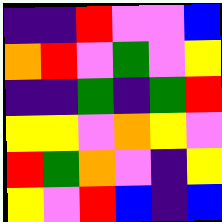[["indigo", "indigo", "red", "violet", "violet", "blue"], ["orange", "red", "violet", "green", "violet", "yellow"], ["indigo", "indigo", "green", "indigo", "green", "red"], ["yellow", "yellow", "violet", "orange", "yellow", "violet"], ["red", "green", "orange", "violet", "indigo", "yellow"], ["yellow", "violet", "red", "blue", "indigo", "blue"]]